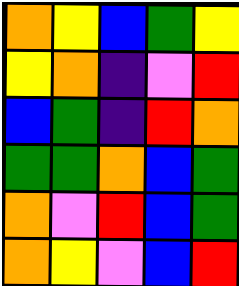[["orange", "yellow", "blue", "green", "yellow"], ["yellow", "orange", "indigo", "violet", "red"], ["blue", "green", "indigo", "red", "orange"], ["green", "green", "orange", "blue", "green"], ["orange", "violet", "red", "blue", "green"], ["orange", "yellow", "violet", "blue", "red"]]